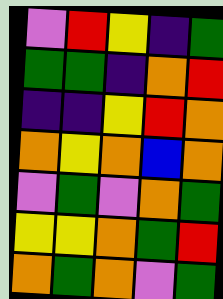[["violet", "red", "yellow", "indigo", "green"], ["green", "green", "indigo", "orange", "red"], ["indigo", "indigo", "yellow", "red", "orange"], ["orange", "yellow", "orange", "blue", "orange"], ["violet", "green", "violet", "orange", "green"], ["yellow", "yellow", "orange", "green", "red"], ["orange", "green", "orange", "violet", "green"]]